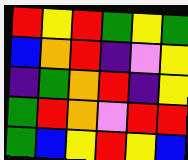[["red", "yellow", "red", "green", "yellow", "green"], ["blue", "orange", "red", "indigo", "violet", "yellow"], ["indigo", "green", "orange", "red", "indigo", "yellow"], ["green", "red", "orange", "violet", "red", "red"], ["green", "blue", "yellow", "red", "yellow", "blue"]]